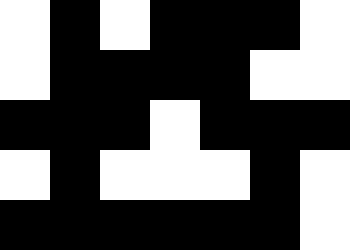[["white", "black", "white", "black", "black", "black", "white"], ["white", "black", "black", "black", "black", "white", "white"], ["black", "black", "black", "white", "black", "black", "black"], ["white", "black", "white", "white", "white", "black", "white"], ["black", "black", "black", "black", "black", "black", "white"]]